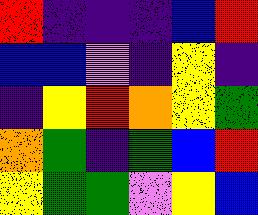[["red", "indigo", "indigo", "indigo", "blue", "red"], ["blue", "blue", "violet", "indigo", "yellow", "indigo"], ["indigo", "yellow", "red", "orange", "yellow", "green"], ["orange", "green", "indigo", "green", "blue", "red"], ["yellow", "green", "green", "violet", "yellow", "blue"]]